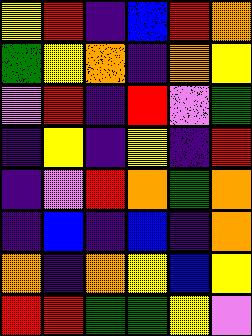[["yellow", "red", "indigo", "blue", "red", "orange"], ["green", "yellow", "orange", "indigo", "orange", "yellow"], ["violet", "red", "indigo", "red", "violet", "green"], ["indigo", "yellow", "indigo", "yellow", "indigo", "red"], ["indigo", "violet", "red", "orange", "green", "orange"], ["indigo", "blue", "indigo", "blue", "indigo", "orange"], ["orange", "indigo", "orange", "yellow", "blue", "yellow"], ["red", "red", "green", "green", "yellow", "violet"]]